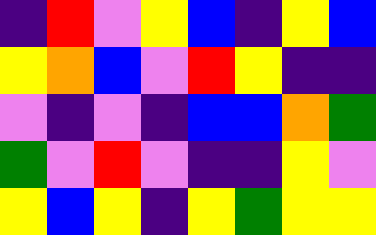[["indigo", "red", "violet", "yellow", "blue", "indigo", "yellow", "blue"], ["yellow", "orange", "blue", "violet", "red", "yellow", "indigo", "indigo"], ["violet", "indigo", "violet", "indigo", "blue", "blue", "orange", "green"], ["green", "violet", "red", "violet", "indigo", "indigo", "yellow", "violet"], ["yellow", "blue", "yellow", "indigo", "yellow", "green", "yellow", "yellow"]]